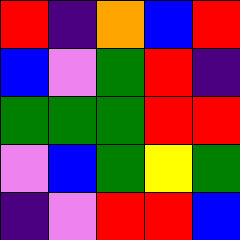[["red", "indigo", "orange", "blue", "red"], ["blue", "violet", "green", "red", "indigo"], ["green", "green", "green", "red", "red"], ["violet", "blue", "green", "yellow", "green"], ["indigo", "violet", "red", "red", "blue"]]